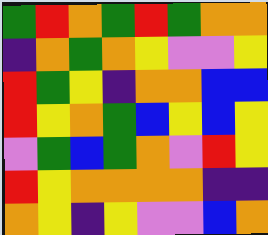[["green", "red", "orange", "green", "red", "green", "orange", "orange"], ["indigo", "orange", "green", "orange", "yellow", "violet", "violet", "yellow"], ["red", "green", "yellow", "indigo", "orange", "orange", "blue", "blue"], ["red", "yellow", "orange", "green", "blue", "yellow", "blue", "yellow"], ["violet", "green", "blue", "green", "orange", "violet", "red", "yellow"], ["red", "yellow", "orange", "orange", "orange", "orange", "indigo", "indigo"], ["orange", "yellow", "indigo", "yellow", "violet", "violet", "blue", "orange"]]